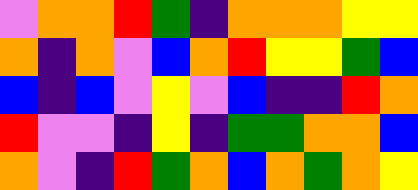[["violet", "orange", "orange", "red", "green", "indigo", "orange", "orange", "orange", "yellow", "yellow"], ["orange", "indigo", "orange", "violet", "blue", "orange", "red", "yellow", "yellow", "green", "blue"], ["blue", "indigo", "blue", "violet", "yellow", "violet", "blue", "indigo", "indigo", "red", "orange"], ["red", "violet", "violet", "indigo", "yellow", "indigo", "green", "green", "orange", "orange", "blue"], ["orange", "violet", "indigo", "red", "green", "orange", "blue", "orange", "green", "orange", "yellow"]]